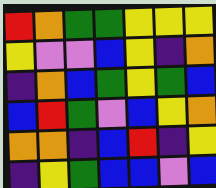[["red", "orange", "green", "green", "yellow", "yellow", "yellow"], ["yellow", "violet", "violet", "blue", "yellow", "indigo", "orange"], ["indigo", "orange", "blue", "green", "yellow", "green", "blue"], ["blue", "red", "green", "violet", "blue", "yellow", "orange"], ["orange", "orange", "indigo", "blue", "red", "indigo", "yellow"], ["indigo", "yellow", "green", "blue", "blue", "violet", "blue"]]